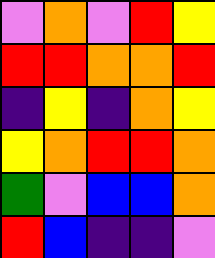[["violet", "orange", "violet", "red", "yellow"], ["red", "red", "orange", "orange", "red"], ["indigo", "yellow", "indigo", "orange", "yellow"], ["yellow", "orange", "red", "red", "orange"], ["green", "violet", "blue", "blue", "orange"], ["red", "blue", "indigo", "indigo", "violet"]]